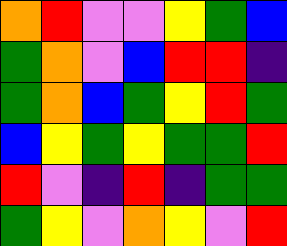[["orange", "red", "violet", "violet", "yellow", "green", "blue"], ["green", "orange", "violet", "blue", "red", "red", "indigo"], ["green", "orange", "blue", "green", "yellow", "red", "green"], ["blue", "yellow", "green", "yellow", "green", "green", "red"], ["red", "violet", "indigo", "red", "indigo", "green", "green"], ["green", "yellow", "violet", "orange", "yellow", "violet", "red"]]